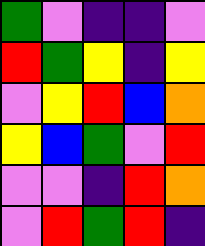[["green", "violet", "indigo", "indigo", "violet"], ["red", "green", "yellow", "indigo", "yellow"], ["violet", "yellow", "red", "blue", "orange"], ["yellow", "blue", "green", "violet", "red"], ["violet", "violet", "indigo", "red", "orange"], ["violet", "red", "green", "red", "indigo"]]